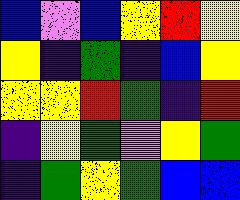[["blue", "violet", "blue", "yellow", "red", "yellow"], ["yellow", "indigo", "green", "indigo", "blue", "yellow"], ["yellow", "yellow", "red", "green", "indigo", "red"], ["indigo", "yellow", "green", "violet", "yellow", "green"], ["indigo", "green", "yellow", "green", "blue", "blue"]]